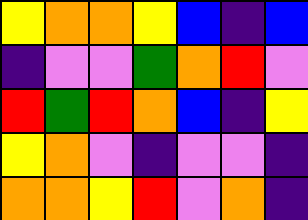[["yellow", "orange", "orange", "yellow", "blue", "indigo", "blue"], ["indigo", "violet", "violet", "green", "orange", "red", "violet"], ["red", "green", "red", "orange", "blue", "indigo", "yellow"], ["yellow", "orange", "violet", "indigo", "violet", "violet", "indigo"], ["orange", "orange", "yellow", "red", "violet", "orange", "indigo"]]